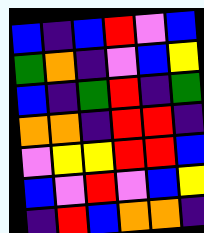[["blue", "indigo", "blue", "red", "violet", "blue"], ["green", "orange", "indigo", "violet", "blue", "yellow"], ["blue", "indigo", "green", "red", "indigo", "green"], ["orange", "orange", "indigo", "red", "red", "indigo"], ["violet", "yellow", "yellow", "red", "red", "blue"], ["blue", "violet", "red", "violet", "blue", "yellow"], ["indigo", "red", "blue", "orange", "orange", "indigo"]]